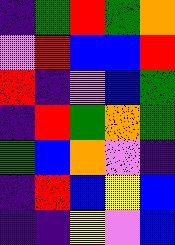[["indigo", "green", "red", "green", "orange"], ["violet", "red", "blue", "blue", "red"], ["red", "indigo", "violet", "blue", "green"], ["indigo", "red", "green", "orange", "green"], ["green", "blue", "orange", "violet", "indigo"], ["indigo", "red", "blue", "yellow", "blue"], ["indigo", "indigo", "yellow", "violet", "blue"]]